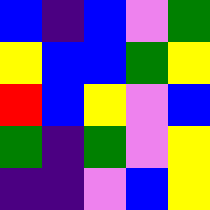[["blue", "indigo", "blue", "violet", "green"], ["yellow", "blue", "blue", "green", "yellow"], ["red", "blue", "yellow", "violet", "blue"], ["green", "indigo", "green", "violet", "yellow"], ["indigo", "indigo", "violet", "blue", "yellow"]]